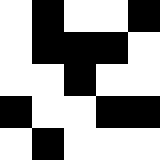[["white", "black", "white", "white", "black"], ["white", "black", "black", "black", "white"], ["white", "white", "black", "white", "white"], ["black", "white", "white", "black", "black"], ["white", "black", "white", "white", "white"]]